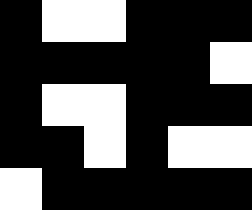[["black", "white", "white", "black", "black", "black"], ["black", "black", "black", "black", "black", "white"], ["black", "white", "white", "black", "black", "black"], ["black", "black", "white", "black", "white", "white"], ["white", "black", "black", "black", "black", "black"]]